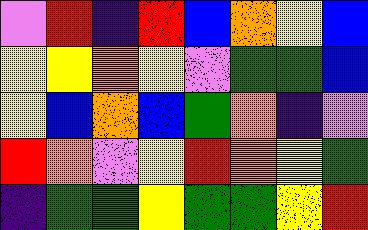[["violet", "red", "indigo", "red", "blue", "orange", "yellow", "blue"], ["yellow", "yellow", "orange", "yellow", "violet", "green", "green", "blue"], ["yellow", "blue", "orange", "blue", "green", "orange", "indigo", "violet"], ["red", "orange", "violet", "yellow", "red", "orange", "yellow", "green"], ["indigo", "green", "green", "yellow", "green", "green", "yellow", "red"]]